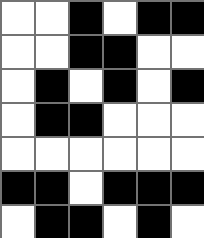[["white", "white", "black", "white", "black", "black"], ["white", "white", "black", "black", "white", "white"], ["white", "black", "white", "black", "white", "black"], ["white", "black", "black", "white", "white", "white"], ["white", "white", "white", "white", "white", "white"], ["black", "black", "white", "black", "black", "black"], ["white", "black", "black", "white", "black", "white"]]